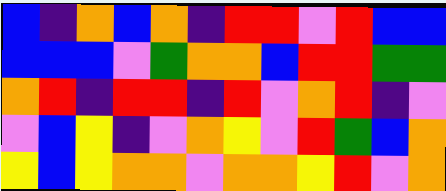[["blue", "indigo", "orange", "blue", "orange", "indigo", "red", "red", "violet", "red", "blue", "blue"], ["blue", "blue", "blue", "violet", "green", "orange", "orange", "blue", "red", "red", "green", "green"], ["orange", "red", "indigo", "red", "red", "indigo", "red", "violet", "orange", "red", "indigo", "violet"], ["violet", "blue", "yellow", "indigo", "violet", "orange", "yellow", "violet", "red", "green", "blue", "orange"], ["yellow", "blue", "yellow", "orange", "orange", "violet", "orange", "orange", "yellow", "red", "violet", "orange"]]